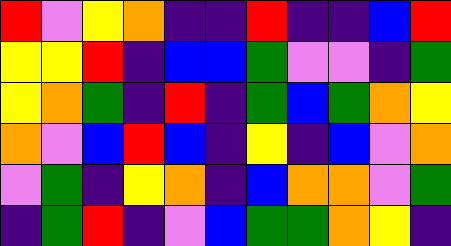[["red", "violet", "yellow", "orange", "indigo", "indigo", "red", "indigo", "indigo", "blue", "red"], ["yellow", "yellow", "red", "indigo", "blue", "blue", "green", "violet", "violet", "indigo", "green"], ["yellow", "orange", "green", "indigo", "red", "indigo", "green", "blue", "green", "orange", "yellow"], ["orange", "violet", "blue", "red", "blue", "indigo", "yellow", "indigo", "blue", "violet", "orange"], ["violet", "green", "indigo", "yellow", "orange", "indigo", "blue", "orange", "orange", "violet", "green"], ["indigo", "green", "red", "indigo", "violet", "blue", "green", "green", "orange", "yellow", "indigo"]]